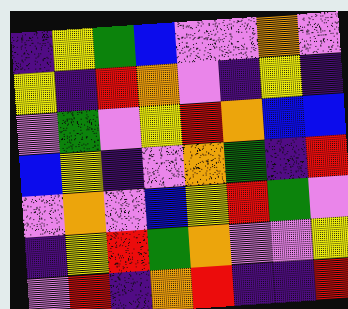[["indigo", "yellow", "green", "blue", "violet", "violet", "orange", "violet"], ["yellow", "indigo", "red", "orange", "violet", "indigo", "yellow", "indigo"], ["violet", "green", "violet", "yellow", "red", "orange", "blue", "blue"], ["blue", "yellow", "indigo", "violet", "orange", "green", "indigo", "red"], ["violet", "orange", "violet", "blue", "yellow", "red", "green", "violet"], ["indigo", "yellow", "red", "green", "orange", "violet", "violet", "yellow"], ["violet", "red", "indigo", "orange", "red", "indigo", "indigo", "red"]]